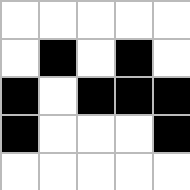[["white", "white", "white", "white", "white"], ["white", "black", "white", "black", "white"], ["black", "white", "black", "black", "black"], ["black", "white", "white", "white", "black"], ["white", "white", "white", "white", "white"]]